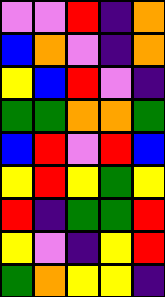[["violet", "violet", "red", "indigo", "orange"], ["blue", "orange", "violet", "indigo", "orange"], ["yellow", "blue", "red", "violet", "indigo"], ["green", "green", "orange", "orange", "green"], ["blue", "red", "violet", "red", "blue"], ["yellow", "red", "yellow", "green", "yellow"], ["red", "indigo", "green", "green", "red"], ["yellow", "violet", "indigo", "yellow", "red"], ["green", "orange", "yellow", "yellow", "indigo"]]